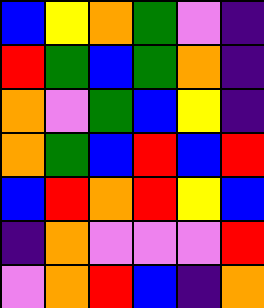[["blue", "yellow", "orange", "green", "violet", "indigo"], ["red", "green", "blue", "green", "orange", "indigo"], ["orange", "violet", "green", "blue", "yellow", "indigo"], ["orange", "green", "blue", "red", "blue", "red"], ["blue", "red", "orange", "red", "yellow", "blue"], ["indigo", "orange", "violet", "violet", "violet", "red"], ["violet", "orange", "red", "blue", "indigo", "orange"]]